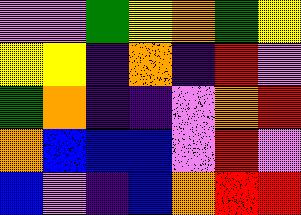[["violet", "violet", "green", "yellow", "orange", "green", "yellow"], ["yellow", "yellow", "indigo", "orange", "indigo", "red", "violet"], ["green", "orange", "indigo", "indigo", "violet", "orange", "red"], ["orange", "blue", "blue", "blue", "violet", "red", "violet"], ["blue", "violet", "indigo", "blue", "orange", "red", "red"]]